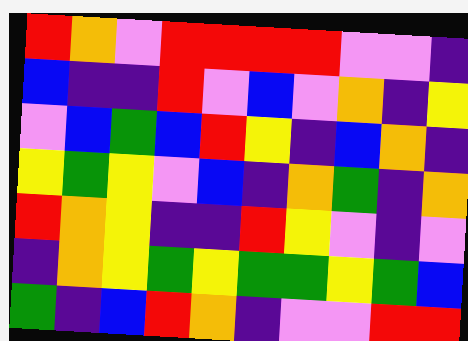[["red", "orange", "violet", "red", "red", "red", "red", "violet", "violet", "indigo"], ["blue", "indigo", "indigo", "red", "violet", "blue", "violet", "orange", "indigo", "yellow"], ["violet", "blue", "green", "blue", "red", "yellow", "indigo", "blue", "orange", "indigo"], ["yellow", "green", "yellow", "violet", "blue", "indigo", "orange", "green", "indigo", "orange"], ["red", "orange", "yellow", "indigo", "indigo", "red", "yellow", "violet", "indigo", "violet"], ["indigo", "orange", "yellow", "green", "yellow", "green", "green", "yellow", "green", "blue"], ["green", "indigo", "blue", "red", "orange", "indigo", "violet", "violet", "red", "red"]]